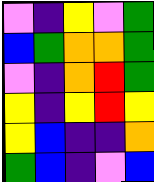[["violet", "indigo", "yellow", "violet", "green"], ["blue", "green", "orange", "orange", "green"], ["violet", "indigo", "orange", "red", "green"], ["yellow", "indigo", "yellow", "red", "yellow"], ["yellow", "blue", "indigo", "indigo", "orange"], ["green", "blue", "indigo", "violet", "blue"]]